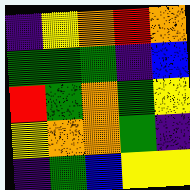[["indigo", "yellow", "orange", "red", "orange"], ["green", "green", "green", "indigo", "blue"], ["red", "green", "orange", "green", "yellow"], ["yellow", "orange", "orange", "green", "indigo"], ["indigo", "green", "blue", "yellow", "yellow"]]